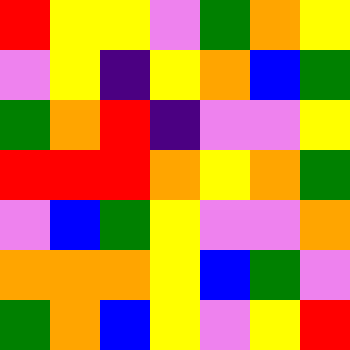[["red", "yellow", "yellow", "violet", "green", "orange", "yellow"], ["violet", "yellow", "indigo", "yellow", "orange", "blue", "green"], ["green", "orange", "red", "indigo", "violet", "violet", "yellow"], ["red", "red", "red", "orange", "yellow", "orange", "green"], ["violet", "blue", "green", "yellow", "violet", "violet", "orange"], ["orange", "orange", "orange", "yellow", "blue", "green", "violet"], ["green", "orange", "blue", "yellow", "violet", "yellow", "red"]]